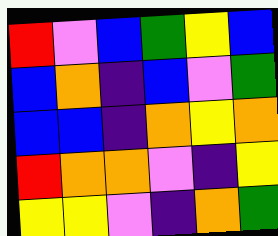[["red", "violet", "blue", "green", "yellow", "blue"], ["blue", "orange", "indigo", "blue", "violet", "green"], ["blue", "blue", "indigo", "orange", "yellow", "orange"], ["red", "orange", "orange", "violet", "indigo", "yellow"], ["yellow", "yellow", "violet", "indigo", "orange", "green"]]